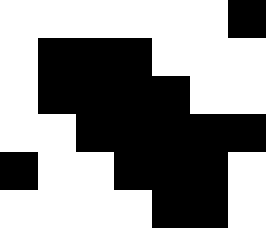[["white", "white", "white", "white", "white", "white", "black"], ["white", "black", "black", "black", "white", "white", "white"], ["white", "black", "black", "black", "black", "white", "white"], ["white", "white", "black", "black", "black", "black", "black"], ["black", "white", "white", "black", "black", "black", "white"], ["white", "white", "white", "white", "black", "black", "white"]]